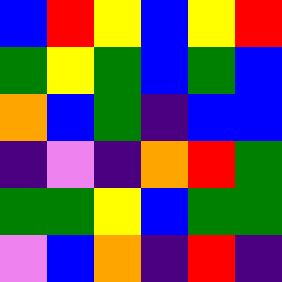[["blue", "red", "yellow", "blue", "yellow", "red"], ["green", "yellow", "green", "blue", "green", "blue"], ["orange", "blue", "green", "indigo", "blue", "blue"], ["indigo", "violet", "indigo", "orange", "red", "green"], ["green", "green", "yellow", "blue", "green", "green"], ["violet", "blue", "orange", "indigo", "red", "indigo"]]